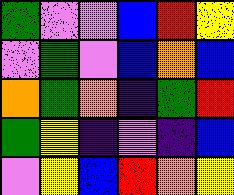[["green", "violet", "violet", "blue", "red", "yellow"], ["violet", "green", "violet", "blue", "orange", "blue"], ["orange", "green", "orange", "indigo", "green", "red"], ["green", "yellow", "indigo", "violet", "indigo", "blue"], ["violet", "yellow", "blue", "red", "orange", "yellow"]]